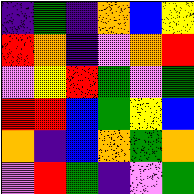[["indigo", "green", "indigo", "orange", "blue", "yellow"], ["red", "orange", "indigo", "violet", "orange", "red"], ["violet", "yellow", "red", "green", "violet", "green"], ["red", "red", "blue", "green", "yellow", "blue"], ["orange", "indigo", "blue", "orange", "green", "orange"], ["violet", "red", "green", "indigo", "violet", "green"]]